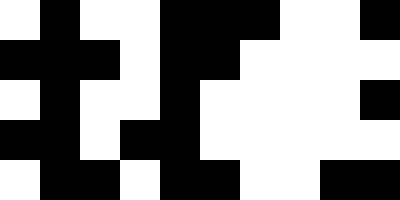[["white", "black", "white", "white", "black", "black", "black", "white", "white", "black"], ["black", "black", "black", "white", "black", "black", "white", "white", "white", "white"], ["white", "black", "white", "white", "black", "white", "white", "white", "white", "black"], ["black", "black", "white", "black", "black", "white", "white", "white", "white", "white"], ["white", "black", "black", "white", "black", "black", "white", "white", "black", "black"]]